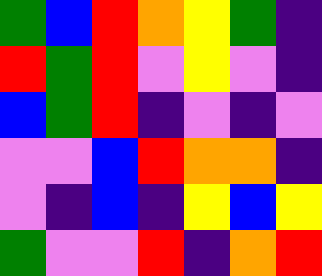[["green", "blue", "red", "orange", "yellow", "green", "indigo"], ["red", "green", "red", "violet", "yellow", "violet", "indigo"], ["blue", "green", "red", "indigo", "violet", "indigo", "violet"], ["violet", "violet", "blue", "red", "orange", "orange", "indigo"], ["violet", "indigo", "blue", "indigo", "yellow", "blue", "yellow"], ["green", "violet", "violet", "red", "indigo", "orange", "red"]]